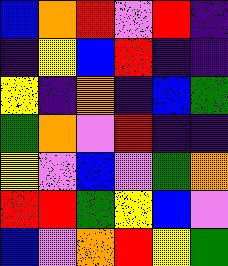[["blue", "orange", "red", "violet", "red", "indigo"], ["indigo", "yellow", "blue", "red", "indigo", "indigo"], ["yellow", "indigo", "orange", "indigo", "blue", "green"], ["green", "orange", "violet", "red", "indigo", "indigo"], ["yellow", "violet", "blue", "violet", "green", "orange"], ["red", "red", "green", "yellow", "blue", "violet"], ["blue", "violet", "orange", "red", "yellow", "green"]]